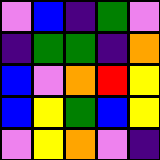[["violet", "blue", "indigo", "green", "violet"], ["indigo", "green", "green", "indigo", "orange"], ["blue", "violet", "orange", "red", "yellow"], ["blue", "yellow", "green", "blue", "yellow"], ["violet", "yellow", "orange", "violet", "indigo"]]